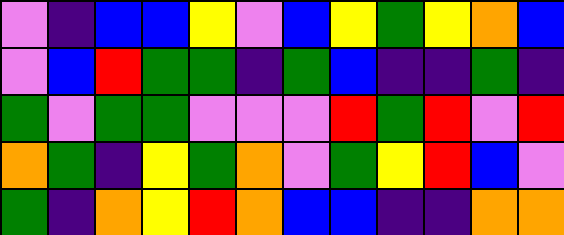[["violet", "indigo", "blue", "blue", "yellow", "violet", "blue", "yellow", "green", "yellow", "orange", "blue"], ["violet", "blue", "red", "green", "green", "indigo", "green", "blue", "indigo", "indigo", "green", "indigo"], ["green", "violet", "green", "green", "violet", "violet", "violet", "red", "green", "red", "violet", "red"], ["orange", "green", "indigo", "yellow", "green", "orange", "violet", "green", "yellow", "red", "blue", "violet"], ["green", "indigo", "orange", "yellow", "red", "orange", "blue", "blue", "indigo", "indigo", "orange", "orange"]]